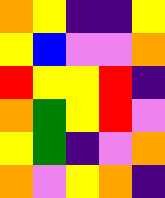[["orange", "yellow", "indigo", "indigo", "yellow"], ["yellow", "blue", "violet", "violet", "orange"], ["red", "yellow", "yellow", "red", "indigo"], ["orange", "green", "yellow", "red", "violet"], ["yellow", "green", "indigo", "violet", "orange"], ["orange", "violet", "yellow", "orange", "indigo"]]